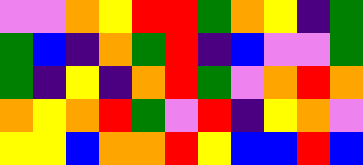[["violet", "violet", "orange", "yellow", "red", "red", "green", "orange", "yellow", "indigo", "green"], ["green", "blue", "indigo", "orange", "green", "red", "indigo", "blue", "violet", "violet", "green"], ["green", "indigo", "yellow", "indigo", "orange", "red", "green", "violet", "orange", "red", "orange"], ["orange", "yellow", "orange", "red", "green", "violet", "red", "indigo", "yellow", "orange", "violet"], ["yellow", "yellow", "blue", "orange", "orange", "red", "yellow", "blue", "blue", "red", "blue"]]